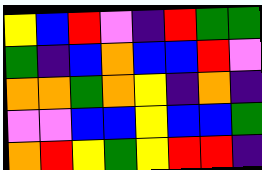[["yellow", "blue", "red", "violet", "indigo", "red", "green", "green"], ["green", "indigo", "blue", "orange", "blue", "blue", "red", "violet"], ["orange", "orange", "green", "orange", "yellow", "indigo", "orange", "indigo"], ["violet", "violet", "blue", "blue", "yellow", "blue", "blue", "green"], ["orange", "red", "yellow", "green", "yellow", "red", "red", "indigo"]]